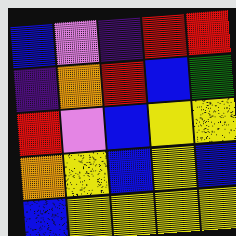[["blue", "violet", "indigo", "red", "red"], ["indigo", "orange", "red", "blue", "green"], ["red", "violet", "blue", "yellow", "yellow"], ["orange", "yellow", "blue", "yellow", "blue"], ["blue", "yellow", "yellow", "yellow", "yellow"]]